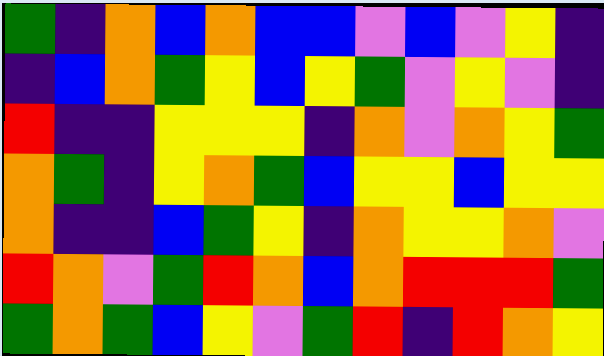[["green", "indigo", "orange", "blue", "orange", "blue", "blue", "violet", "blue", "violet", "yellow", "indigo"], ["indigo", "blue", "orange", "green", "yellow", "blue", "yellow", "green", "violet", "yellow", "violet", "indigo"], ["red", "indigo", "indigo", "yellow", "yellow", "yellow", "indigo", "orange", "violet", "orange", "yellow", "green"], ["orange", "green", "indigo", "yellow", "orange", "green", "blue", "yellow", "yellow", "blue", "yellow", "yellow"], ["orange", "indigo", "indigo", "blue", "green", "yellow", "indigo", "orange", "yellow", "yellow", "orange", "violet"], ["red", "orange", "violet", "green", "red", "orange", "blue", "orange", "red", "red", "red", "green"], ["green", "orange", "green", "blue", "yellow", "violet", "green", "red", "indigo", "red", "orange", "yellow"]]